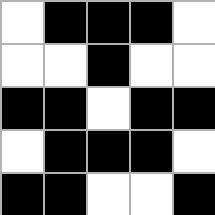[["white", "black", "black", "black", "white"], ["white", "white", "black", "white", "white"], ["black", "black", "white", "black", "black"], ["white", "black", "black", "black", "white"], ["black", "black", "white", "white", "black"]]